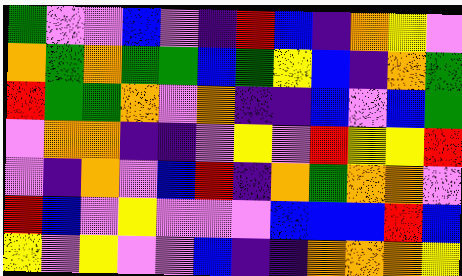[["green", "violet", "violet", "blue", "violet", "indigo", "red", "blue", "indigo", "orange", "yellow", "violet"], ["orange", "green", "orange", "green", "green", "blue", "green", "yellow", "blue", "indigo", "orange", "green"], ["red", "green", "green", "orange", "violet", "orange", "indigo", "indigo", "blue", "violet", "blue", "green"], ["violet", "orange", "orange", "indigo", "indigo", "violet", "yellow", "violet", "red", "yellow", "yellow", "red"], ["violet", "indigo", "orange", "violet", "blue", "red", "indigo", "orange", "green", "orange", "orange", "violet"], ["red", "blue", "violet", "yellow", "violet", "violet", "violet", "blue", "blue", "blue", "red", "blue"], ["yellow", "violet", "yellow", "violet", "violet", "blue", "indigo", "indigo", "orange", "orange", "orange", "yellow"]]